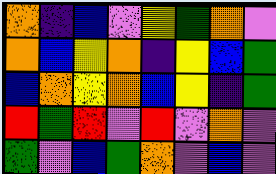[["orange", "indigo", "blue", "violet", "yellow", "green", "orange", "violet"], ["orange", "blue", "yellow", "orange", "indigo", "yellow", "blue", "green"], ["blue", "orange", "yellow", "orange", "blue", "yellow", "indigo", "green"], ["red", "green", "red", "violet", "red", "violet", "orange", "violet"], ["green", "violet", "blue", "green", "orange", "violet", "blue", "violet"]]